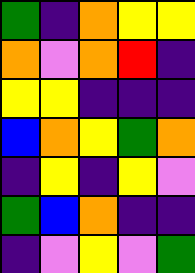[["green", "indigo", "orange", "yellow", "yellow"], ["orange", "violet", "orange", "red", "indigo"], ["yellow", "yellow", "indigo", "indigo", "indigo"], ["blue", "orange", "yellow", "green", "orange"], ["indigo", "yellow", "indigo", "yellow", "violet"], ["green", "blue", "orange", "indigo", "indigo"], ["indigo", "violet", "yellow", "violet", "green"]]